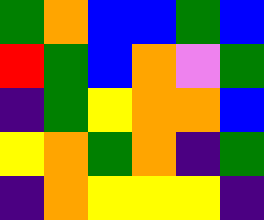[["green", "orange", "blue", "blue", "green", "blue"], ["red", "green", "blue", "orange", "violet", "green"], ["indigo", "green", "yellow", "orange", "orange", "blue"], ["yellow", "orange", "green", "orange", "indigo", "green"], ["indigo", "orange", "yellow", "yellow", "yellow", "indigo"]]